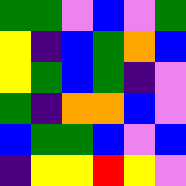[["green", "green", "violet", "blue", "violet", "green"], ["yellow", "indigo", "blue", "green", "orange", "blue"], ["yellow", "green", "blue", "green", "indigo", "violet"], ["green", "indigo", "orange", "orange", "blue", "violet"], ["blue", "green", "green", "blue", "violet", "blue"], ["indigo", "yellow", "yellow", "red", "yellow", "violet"]]